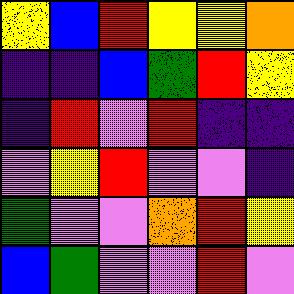[["yellow", "blue", "red", "yellow", "yellow", "orange"], ["indigo", "indigo", "blue", "green", "red", "yellow"], ["indigo", "red", "violet", "red", "indigo", "indigo"], ["violet", "yellow", "red", "violet", "violet", "indigo"], ["green", "violet", "violet", "orange", "red", "yellow"], ["blue", "green", "violet", "violet", "red", "violet"]]